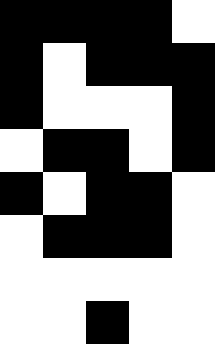[["black", "black", "black", "black", "white"], ["black", "white", "black", "black", "black"], ["black", "white", "white", "white", "black"], ["white", "black", "black", "white", "black"], ["black", "white", "black", "black", "white"], ["white", "black", "black", "black", "white"], ["white", "white", "white", "white", "white"], ["white", "white", "black", "white", "white"]]